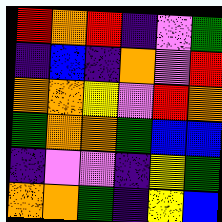[["red", "orange", "red", "indigo", "violet", "green"], ["indigo", "blue", "indigo", "orange", "violet", "red"], ["orange", "orange", "yellow", "violet", "red", "orange"], ["green", "orange", "orange", "green", "blue", "blue"], ["indigo", "violet", "violet", "indigo", "yellow", "green"], ["orange", "orange", "green", "indigo", "yellow", "blue"]]